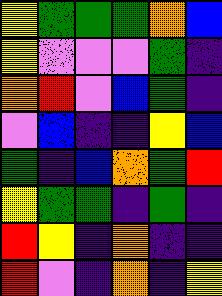[["yellow", "green", "green", "green", "orange", "blue"], ["yellow", "violet", "violet", "violet", "green", "indigo"], ["orange", "red", "violet", "blue", "green", "indigo"], ["violet", "blue", "indigo", "indigo", "yellow", "blue"], ["green", "indigo", "blue", "orange", "green", "red"], ["yellow", "green", "green", "indigo", "green", "indigo"], ["red", "yellow", "indigo", "orange", "indigo", "indigo"], ["red", "violet", "indigo", "orange", "indigo", "yellow"]]